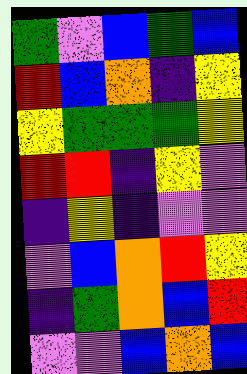[["green", "violet", "blue", "green", "blue"], ["red", "blue", "orange", "indigo", "yellow"], ["yellow", "green", "green", "green", "yellow"], ["red", "red", "indigo", "yellow", "violet"], ["indigo", "yellow", "indigo", "violet", "violet"], ["violet", "blue", "orange", "red", "yellow"], ["indigo", "green", "orange", "blue", "red"], ["violet", "violet", "blue", "orange", "blue"]]